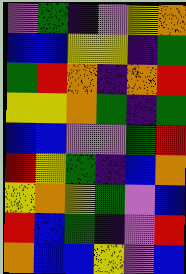[["violet", "green", "indigo", "violet", "yellow", "orange"], ["blue", "blue", "yellow", "yellow", "indigo", "green"], ["green", "red", "orange", "indigo", "orange", "red"], ["yellow", "yellow", "orange", "green", "indigo", "green"], ["blue", "blue", "violet", "violet", "green", "red"], ["red", "yellow", "green", "indigo", "blue", "orange"], ["yellow", "orange", "yellow", "green", "violet", "blue"], ["red", "blue", "green", "indigo", "violet", "red"], ["orange", "blue", "blue", "yellow", "violet", "blue"]]